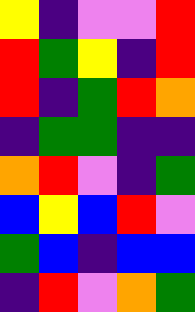[["yellow", "indigo", "violet", "violet", "red"], ["red", "green", "yellow", "indigo", "red"], ["red", "indigo", "green", "red", "orange"], ["indigo", "green", "green", "indigo", "indigo"], ["orange", "red", "violet", "indigo", "green"], ["blue", "yellow", "blue", "red", "violet"], ["green", "blue", "indigo", "blue", "blue"], ["indigo", "red", "violet", "orange", "green"]]